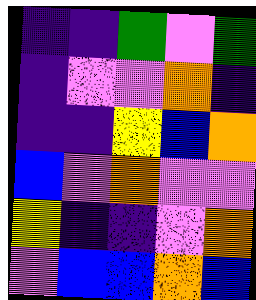[["indigo", "indigo", "green", "violet", "green"], ["indigo", "violet", "violet", "orange", "indigo"], ["indigo", "indigo", "yellow", "blue", "orange"], ["blue", "violet", "orange", "violet", "violet"], ["yellow", "indigo", "indigo", "violet", "orange"], ["violet", "blue", "blue", "orange", "blue"]]